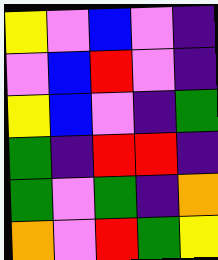[["yellow", "violet", "blue", "violet", "indigo"], ["violet", "blue", "red", "violet", "indigo"], ["yellow", "blue", "violet", "indigo", "green"], ["green", "indigo", "red", "red", "indigo"], ["green", "violet", "green", "indigo", "orange"], ["orange", "violet", "red", "green", "yellow"]]